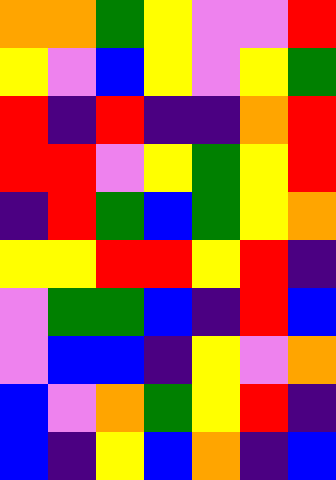[["orange", "orange", "green", "yellow", "violet", "violet", "red"], ["yellow", "violet", "blue", "yellow", "violet", "yellow", "green"], ["red", "indigo", "red", "indigo", "indigo", "orange", "red"], ["red", "red", "violet", "yellow", "green", "yellow", "red"], ["indigo", "red", "green", "blue", "green", "yellow", "orange"], ["yellow", "yellow", "red", "red", "yellow", "red", "indigo"], ["violet", "green", "green", "blue", "indigo", "red", "blue"], ["violet", "blue", "blue", "indigo", "yellow", "violet", "orange"], ["blue", "violet", "orange", "green", "yellow", "red", "indigo"], ["blue", "indigo", "yellow", "blue", "orange", "indigo", "blue"]]